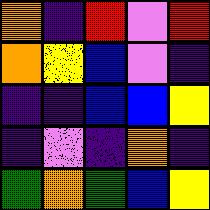[["orange", "indigo", "red", "violet", "red"], ["orange", "yellow", "blue", "violet", "indigo"], ["indigo", "indigo", "blue", "blue", "yellow"], ["indigo", "violet", "indigo", "orange", "indigo"], ["green", "orange", "green", "blue", "yellow"]]